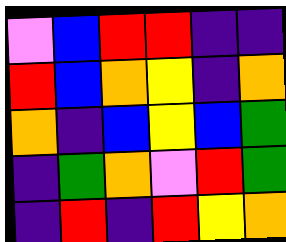[["violet", "blue", "red", "red", "indigo", "indigo"], ["red", "blue", "orange", "yellow", "indigo", "orange"], ["orange", "indigo", "blue", "yellow", "blue", "green"], ["indigo", "green", "orange", "violet", "red", "green"], ["indigo", "red", "indigo", "red", "yellow", "orange"]]